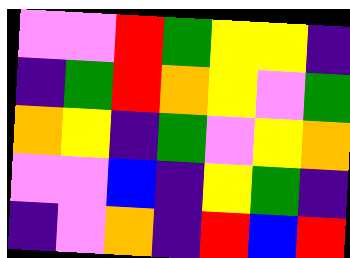[["violet", "violet", "red", "green", "yellow", "yellow", "indigo"], ["indigo", "green", "red", "orange", "yellow", "violet", "green"], ["orange", "yellow", "indigo", "green", "violet", "yellow", "orange"], ["violet", "violet", "blue", "indigo", "yellow", "green", "indigo"], ["indigo", "violet", "orange", "indigo", "red", "blue", "red"]]